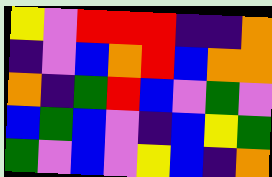[["yellow", "violet", "red", "red", "red", "indigo", "indigo", "orange"], ["indigo", "violet", "blue", "orange", "red", "blue", "orange", "orange"], ["orange", "indigo", "green", "red", "blue", "violet", "green", "violet"], ["blue", "green", "blue", "violet", "indigo", "blue", "yellow", "green"], ["green", "violet", "blue", "violet", "yellow", "blue", "indigo", "orange"]]